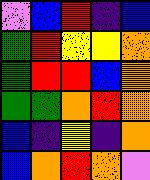[["violet", "blue", "red", "indigo", "blue"], ["green", "red", "yellow", "yellow", "orange"], ["green", "red", "red", "blue", "orange"], ["green", "green", "orange", "red", "orange"], ["blue", "indigo", "yellow", "indigo", "orange"], ["blue", "orange", "red", "orange", "violet"]]